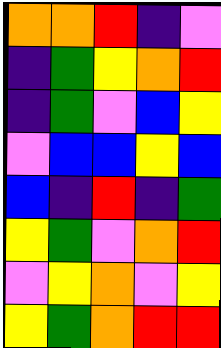[["orange", "orange", "red", "indigo", "violet"], ["indigo", "green", "yellow", "orange", "red"], ["indigo", "green", "violet", "blue", "yellow"], ["violet", "blue", "blue", "yellow", "blue"], ["blue", "indigo", "red", "indigo", "green"], ["yellow", "green", "violet", "orange", "red"], ["violet", "yellow", "orange", "violet", "yellow"], ["yellow", "green", "orange", "red", "red"]]